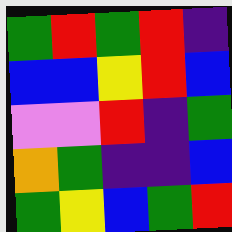[["green", "red", "green", "red", "indigo"], ["blue", "blue", "yellow", "red", "blue"], ["violet", "violet", "red", "indigo", "green"], ["orange", "green", "indigo", "indigo", "blue"], ["green", "yellow", "blue", "green", "red"]]